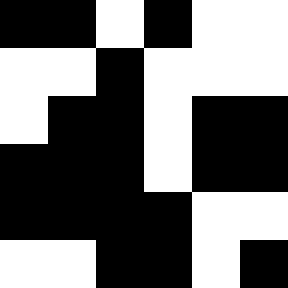[["black", "black", "white", "black", "white", "white"], ["white", "white", "black", "white", "white", "white"], ["white", "black", "black", "white", "black", "black"], ["black", "black", "black", "white", "black", "black"], ["black", "black", "black", "black", "white", "white"], ["white", "white", "black", "black", "white", "black"]]